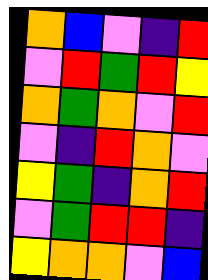[["orange", "blue", "violet", "indigo", "red"], ["violet", "red", "green", "red", "yellow"], ["orange", "green", "orange", "violet", "red"], ["violet", "indigo", "red", "orange", "violet"], ["yellow", "green", "indigo", "orange", "red"], ["violet", "green", "red", "red", "indigo"], ["yellow", "orange", "orange", "violet", "blue"]]